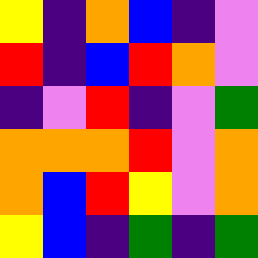[["yellow", "indigo", "orange", "blue", "indigo", "violet"], ["red", "indigo", "blue", "red", "orange", "violet"], ["indigo", "violet", "red", "indigo", "violet", "green"], ["orange", "orange", "orange", "red", "violet", "orange"], ["orange", "blue", "red", "yellow", "violet", "orange"], ["yellow", "blue", "indigo", "green", "indigo", "green"]]